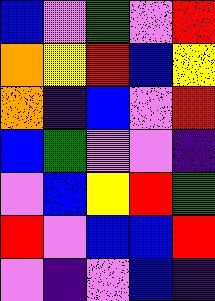[["blue", "violet", "green", "violet", "red"], ["orange", "yellow", "red", "blue", "yellow"], ["orange", "indigo", "blue", "violet", "red"], ["blue", "green", "violet", "violet", "indigo"], ["violet", "blue", "yellow", "red", "green"], ["red", "violet", "blue", "blue", "red"], ["violet", "indigo", "violet", "blue", "indigo"]]